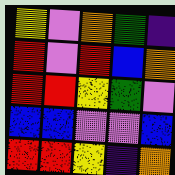[["yellow", "violet", "orange", "green", "indigo"], ["red", "violet", "red", "blue", "orange"], ["red", "red", "yellow", "green", "violet"], ["blue", "blue", "violet", "violet", "blue"], ["red", "red", "yellow", "indigo", "orange"]]